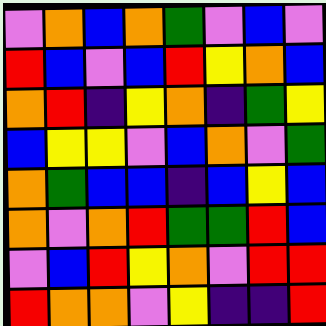[["violet", "orange", "blue", "orange", "green", "violet", "blue", "violet"], ["red", "blue", "violet", "blue", "red", "yellow", "orange", "blue"], ["orange", "red", "indigo", "yellow", "orange", "indigo", "green", "yellow"], ["blue", "yellow", "yellow", "violet", "blue", "orange", "violet", "green"], ["orange", "green", "blue", "blue", "indigo", "blue", "yellow", "blue"], ["orange", "violet", "orange", "red", "green", "green", "red", "blue"], ["violet", "blue", "red", "yellow", "orange", "violet", "red", "red"], ["red", "orange", "orange", "violet", "yellow", "indigo", "indigo", "red"]]